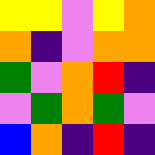[["yellow", "yellow", "violet", "yellow", "orange"], ["orange", "indigo", "violet", "orange", "orange"], ["green", "violet", "orange", "red", "indigo"], ["violet", "green", "orange", "green", "violet"], ["blue", "orange", "indigo", "red", "indigo"]]